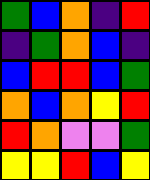[["green", "blue", "orange", "indigo", "red"], ["indigo", "green", "orange", "blue", "indigo"], ["blue", "red", "red", "blue", "green"], ["orange", "blue", "orange", "yellow", "red"], ["red", "orange", "violet", "violet", "green"], ["yellow", "yellow", "red", "blue", "yellow"]]